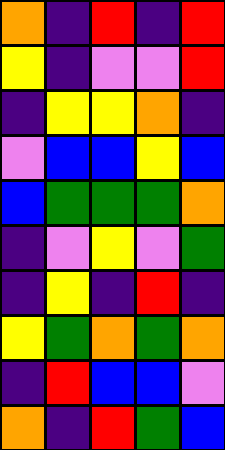[["orange", "indigo", "red", "indigo", "red"], ["yellow", "indigo", "violet", "violet", "red"], ["indigo", "yellow", "yellow", "orange", "indigo"], ["violet", "blue", "blue", "yellow", "blue"], ["blue", "green", "green", "green", "orange"], ["indigo", "violet", "yellow", "violet", "green"], ["indigo", "yellow", "indigo", "red", "indigo"], ["yellow", "green", "orange", "green", "orange"], ["indigo", "red", "blue", "blue", "violet"], ["orange", "indigo", "red", "green", "blue"]]